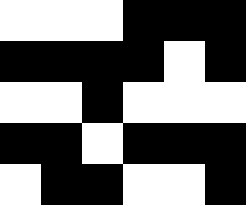[["white", "white", "white", "black", "black", "black"], ["black", "black", "black", "black", "white", "black"], ["white", "white", "black", "white", "white", "white"], ["black", "black", "white", "black", "black", "black"], ["white", "black", "black", "white", "white", "black"]]